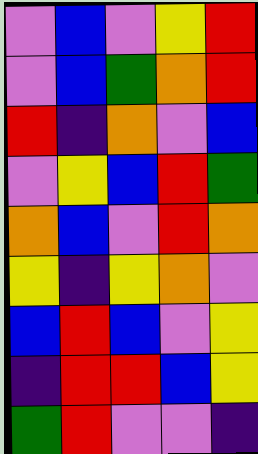[["violet", "blue", "violet", "yellow", "red"], ["violet", "blue", "green", "orange", "red"], ["red", "indigo", "orange", "violet", "blue"], ["violet", "yellow", "blue", "red", "green"], ["orange", "blue", "violet", "red", "orange"], ["yellow", "indigo", "yellow", "orange", "violet"], ["blue", "red", "blue", "violet", "yellow"], ["indigo", "red", "red", "blue", "yellow"], ["green", "red", "violet", "violet", "indigo"]]